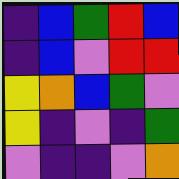[["indigo", "blue", "green", "red", "blue"], ["indigo", "blue", "violet", "red", "red"], ["yellow", "orange", "blue", "green", "violet"], ["yellow", "indigo", "violet", "indigo", "green"], ["violet", "indigo", "indigo", "violet", "orange"]]